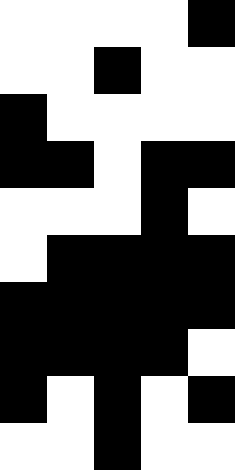[["white", "white", "white", "white", "black"], ["white", "white", "black", "white", "white"], ["black", "white", "white", "white", "white"], ["black", "black", "white", "black", "black"], ["white", "white", "white", "black", "white"], ["white", "black", "black", "black", "black"], ["black", "black", "black", "black", "black"], ["black", "black", "black", "black", "white"], ["black", "white", "black", "white", "black"], ["white", "white", "black", "white", "white"]]